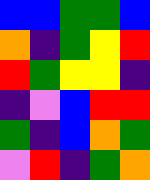[["blue", "blue", "green", "green", "blue"], ["orange", "indigo", "green", "yellow", "red"], ["red", "green", "yellow", "yellow", "indigo"], ["indigo", "violet", "blue", "red", "red"], ["green", "indigo", "blue", "orange", "green"], ["violet", "red", "indigo", "green", "orange"]]